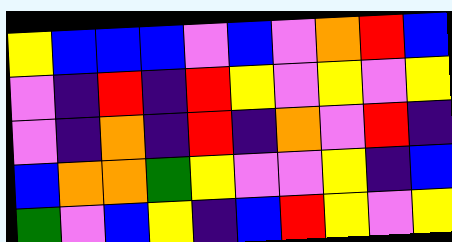[["yellow", "blue", "blue", "blue", "violet", "blue", "violet", "orange", "red", "blue"], ["violet", "indigo", "red", "indigo", "red", "yellow", "violet", "yellow", "violet", "yellow"], ["violet", "indigo", "orange", "indigo", "red", "indigo", "orange", "violet", "red", "indigo"], ["blue", "orange", "orange", "green", "yellow", "violet", "violet", "yellow", "indigo", "blue"], ["green", "violet", "blue", "yellow", "indigo", "blue", "red", "yellow", "violet", "yellow"]]